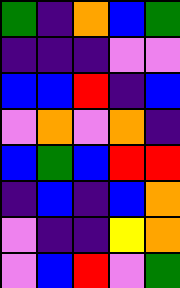[["green", "indigo", "orange", "blue", "green"], ["indigo", "indigo", "indigo", "violet", "violet"], ["blue", "blue", "red", "indigo", "blue"], ["violet", "orange", "violet", "orange", "indigo"], ["blue", "green", "blue", "red", "red"], ["indigo", "blue", "indigo", "blue", "orange"], ["violet", "indigo", "indigo", "yellow", "orange"], ["violet", "blue", "red", "violet", "green"]]